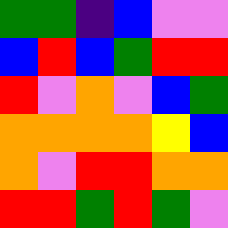[["green", "green", "indigo", "blue", "violet", "violet"], ["blue", "red", "blue", "green", "red", "red"], ["red", "violet", "orange", "violet", "blue", "green"], ["orange", "orange", "orange", "orange", "yellow", "blue"], ["orange", "violet", "red", "red", "orange", "orange"], ["red", "red", "green", "red", "green", "violet"]]